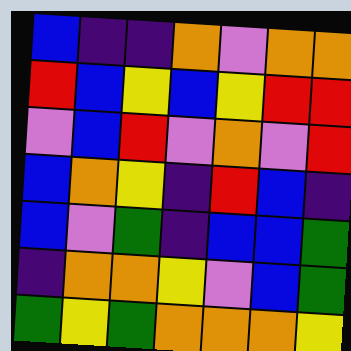[["blue", "indigo", "indigo", "orange", "violet", "orange", "orange"], ["red", "blue", "yellow", "blue", "yellow", "red", "red"], ["violet", "blue", "red", "violet", "orange", "violet", "red"], ["blue", "orange", "yellow", "indigo", "red", "blue", "indigo"], ["blue", "violet", "green", "indigo", "blue", "blue", "green"], ["indigo", "orange", "orange", "yellow", "violet", "blue", "green"], ["green", "yellow", "green", "orange", "orange", "orange", "yellow"]]